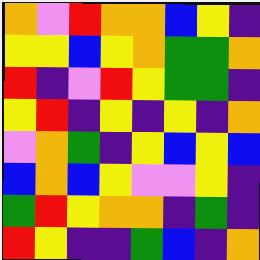[["orange", "violet", "red", "orange", "orange", "blue", "yellow", "indigo"], ["yellow", "yellow", "blue", "yellow", "orange", "green", "green", "orange"], ["red", "indigo", "violet", "red", "yellow", "green", "green", "indigo"], ["yellow", "red", "indigo", "yellow", "indigo", "yellow", "indigo", "orange"], ["violet", "orange", "green", "indigo", "yellow", "blue", "yellow", "blue"], ["blue", "orange", "blue", "yellow", "violet", "violet", "yellow", "indigo"], ["green", "red", "yellow", "orange", "orange", "indigo", "green", "indigo"], ["red", "yellow", "indigo", "indigo", "green", "blue", "indigo", "orange"]]